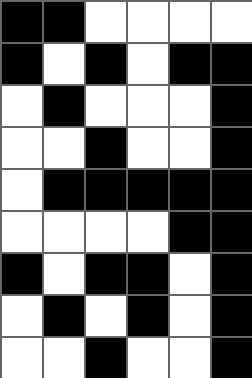[["black", "black", "white", "white", "white", "white"], ["black", "white", "black", "white", "black", "black"], ["white", "black", "white", "white", "white", "black"], ["white", "white", "black", "white", "white", "black"], ["white", "black", "black", "black", "black", "black"], ["white", "white", "white", "white", "black", "black"], ["black", "white", "black", "black", "white", "black"], ["white", "black", "white", "black", "white", "black"], ["white", "white", "black", "white", "white", "black"]]